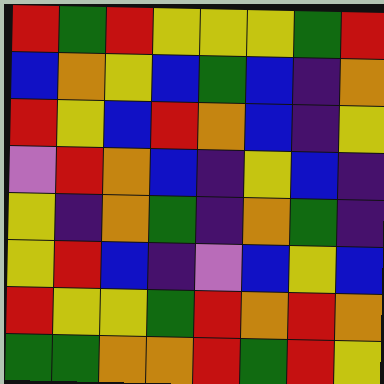[["red", "green", "red", "yellow", "yellow", "yellow", "green", "red"], ["blue", "orange", "yellow", "blue", "green", "blue", "indigo", "orange"], ["red", "yellow", "blue", "red", "orange", "blue", "indigo", "yellow"], ["violet", "red", "orange", "blue", "indigo", "yellow", "blue", "indigo"], ["yellow", "indigo", "orange", "green", "indigo", "orange", "green", "indigo"], ["yellow", "red", "blue", "indigo", "violet", "blue", "yellow", "blue"], ["red", "yellow", "yellow", "green", "red", "orange", "red", "orange"], ["green", "green", "orange", "orange", "red", "green", "red", "yellow"]]